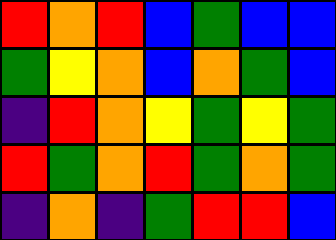[["red", "orange", "red", "blue", "green", "blue", "blue"], ["green", "yellow", "orange", "blue", "orange", "green", "blue"], ["indigo", "red", "orange", "yellow", "green", "yellow", "green"], ["red", "green", "orange", "red", "green", "orange", "green"], ["indigo", "orange", "indigo", "green", "red", "red", "blue"]]